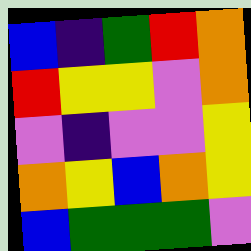[["blue", "indigo", "green", "red", "orange"], ["red", "yellow", "yellow", "violet", "orange"], ["violet", "indigo", "violet", "violet", "yellow"], ["orange", "yellow", "blue", "orange", "yellow"], ["blue", "green", "green", "green", "violet"]]